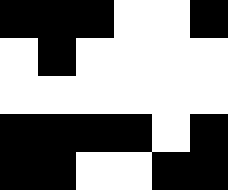[["black", "black", "black", "white", "white", "black"], ["white", "black", "white", "white", "white", "white"], ["white", "white", "white", "white", "white", "white"], ["black", "black", "black", "black", "white", "black"], ["black", "black", "white", "white", "black", "black"]]